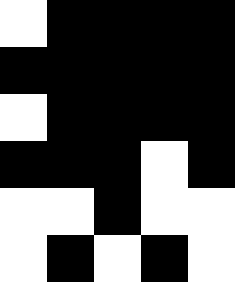[["white", "black", "black", "black", "black"], ["black", "black", "black", "black", "black"], ["white", "black", "black", "black", "black"], ["black", "black", "black", "white", "black"], ["white", "white", "black", "white", "white"], ["white", "black", "white", "black", "white"]]